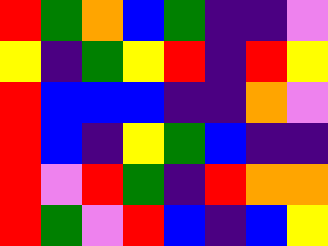[["red", "green", "orange", "blue", "green", "indigo", "indigo", "violet"], ["yellow", "indigo", "green", "yellow", "red", "indigo", "red", "yellow"], ["red", "blue", "blue", "blue", "indigo", "indigo", "orange", "violet"], ["red", "blue", "indigo", "yellow", "green", "blue", "indigo", "indigo"], ["red", "violet", "red", "green", "indigo", "red", "orange", "orange"], ["red", "green", "violet", "red", "blue", "indigo", "blue", "yellow"]]